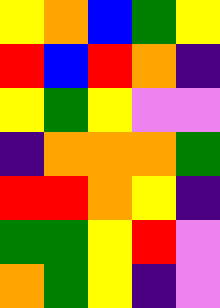[["yellow", "orange", "blue", "green", "yellow"], ["red", "blue", "red", "orange", "indigo"], ["yellow", "green", "yellow", "violet", "violet"], ["indigo", "orange", "orange", "orange", "green"], ["red", "red", "orange", "yellow", "indigo"], ["green", "green", "yellow", "red", "violet"], ["orange", "green", "yellow", "indigo", "violet"]]